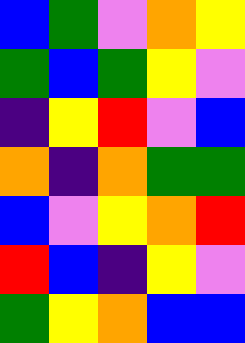[["blue", "green", "violet", "orange", "yellow"], ["green", "blue", "green", "yellow", "violet"], ["indigo", "yellow", "red", "violet", "blue"], ["orange", "indigo", "orange", "green", "green"], ["blue", "violet", "yellow", "orange", "red"], ["red", "blue", "indigo", "yellow", "violet"], ["green", "yellow", "orange", "blue", "blue"]]